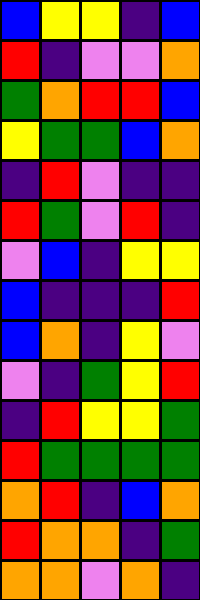[["blue", "yellow", "yellow", "indigo", "blue"], ["red", "indigo", "violet", "violet", "orange"], ["green", "orange", "red", "red", "blue"], ["yellow", "green", "green", "blue", "orange"], ["indigo", "red", "violet", "indigo", "indigo"], ["red", "green", "violet", "red", "indigo"], ["violet", "blue", "indigo", "yellow", "yellow"], ["blue", "indigo", "indigo", "indigo", "red"], ["blue", "orange", "indigo", "yellow", "violet"], ["violet", "indigo", "green", "yellow", "red"], ["indigo", "red", "yellow", "yellow", "green"], ["red", "green", "green", "green", "green"], ["orange", "red", "indigo", "blue", "orange"], ["red", "orange", "orange", "indigo", "green"], ["orange", "orange", "violet", "orange", "indigo"]]